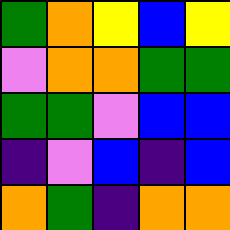[["green", "orange", "yellow", "blue", "yellow"], ["violet", "orange", "orange", "green", "green"], ["green", "green", "violet", "blue", "blue"], ["indigo", "violet", "blue", "indigo", "blue"], ["orange", "green", "indigo", "orange", "orange"]]